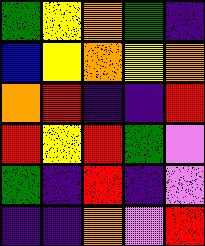[["green", "yellow", "orange", "green", "indigo"], ["blue", "yellow", "orange", "yellow", "orange"], ["orange", "red", "indigo", "indigo", "red"], ["red", "yellow", "red", "green", "violet"], ["green", "indigo", "red", "indigo", "violet"], ["indigo", "indigo", "orange", "violet", "red"]]